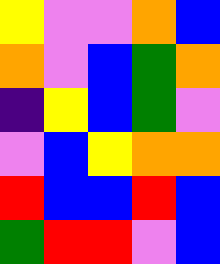[["yellow", "violet", "violet", "orange", "blue"], ["orange", "violet", "blue", "green", "orange"], ["indigo", "yellow", "blue", "green", "violet"], ["violet", "blue", "yellow", "orange", "orange"], ["red", "blue", "blue", "red", "blue"], ["green", "red", "red", "violet", "blue"]]